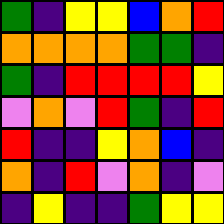[["green", "indigo", "yellow", "yellow", "blue", "orange", "red"], ["orange", "orange", "orange", "orange", "green", "green", "indigo"], ["green", "indigo", "red", "red", "red", "red", "yellow"], ["violet", "orange", "violet", "red", "green", "indigo", "red"], ["red", "indigo", "indigo", "yellow", "orange", "blue", "indigo"], ["orange", "indigo", "red", "violet", "orange", "indigo", "violet"], ["indigo", "yellow", "indigo", "indigo", "green", "yellow", "yellow"]]